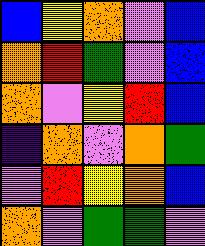[["blue", "yellow", "orange", "violet", "blue"], ["orange", "red", "green", "violet", "blue"], ["orange", "violet", "yellow", "red", "blue"], ["indigo", "orange", "violet", "orange", "green"], ["violet", "red", "yellow", "orange", "blue"], ["orange", "violet", "green", "green", "violet"]]